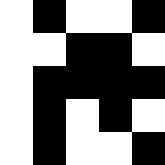[["white", "black", "white", "white", "black"], ["white", "white", "black", "black", "white"], ["white", "black", "black", "black", "black"], ["white", "black", "white", "black", "white"], ["white", "black", "white", "white", "black"]]